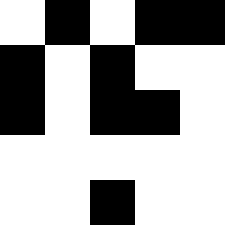[["white", "black", "white", "black", "black"], ["black", "white", "black", "white", "white"], ["black", "white", "black", "black", "white"], ["white", "white", "white", "white", "white"], ["white", "white", "black", "white", "white"]]